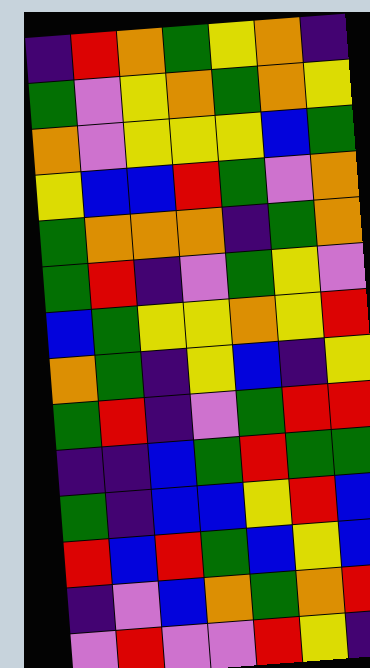[["indigo", "red", "orange", "green", "yellow", "orange", "indigo"], ["green", "violet", "yellow", "orange", "green", "orange", "yellow"], ["orange", "violet", "yellow", "yellow", "yellow", "blue", "green"], ["yellow", "blue", "blue", "red", "green", "violet", "orange"], ["green", "orange", "orange", "orange", "indigo", "green", "orange"], ["green", "red", "indigo", "violet", "green", "yellow", "violet"], ["blue", "green", "yellow", "yellow", "orange", "yellow", "red"], ["orange", "green", "indigo", "yellow", "blue", "indigo", "yellow"], ["green", "red", "indigo", "violet", "green", "red", "red"], ["indigo", "indigo", "blue", "green", "red", "green", "green"], ["green", "indigo", "blue", "blue", "yellow", "red", "blue"], ["red", "blue", "red", "green", "blue", "yellow", "blue"], ["indigo", "violet", "blue", "orange", "green", "orange", "red"], ["violet", "red", "violet", "violet", "red", "yellow", "indigo"]]